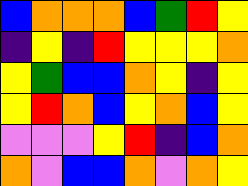[["blue", "orange", "orange", "orange", "blue", "green", "red", "yellow"], ["indigo", "yellow", "indigo", "red", "yellow", "yellow", "yellow", "orange"], ["yellow", "green", "blue", "blue", "orange", "yellow", "indigo", "yellow"], ["yellow", "red", "orange", "blue", "yellow", "orange", "blue", "yellow"], ["violet", "violet", "violet", "yellow", "red", "indigo", "blue", "orange"], ["orange", "violet", "blue", "blue", "orange", "violet", "orange", "yellow"]]